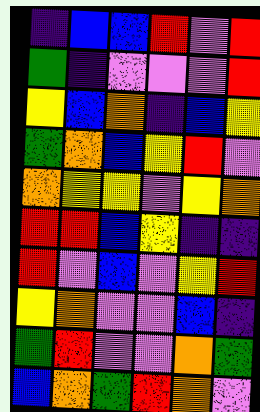[["indigo", "blue", "blue", "red", "violet", "red"], ["green", "indigo", "violet", "violet", "violet", "red"], ["yellow", "blue", "orange", "indigo", "blue", "yellow"], ["green", "orange", "blue", "yellow", "red", "violet"], ["orange", "yellow", "yellow", "violet", "yellow", "orange"], ["red", "red", "blue", "yellow", "indigo", "indigo"], ["red", "violet", "blue", "violet", "yellow", "red"], ["yellow", "orange", "violet", "violet", "blue", "indigo"], ["green", "red", "violet", "violet", "orange", "green"], ["blue", "orange", "green", "red", "orange", "violet"]]